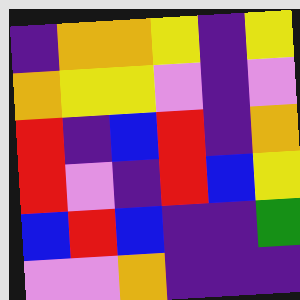[["indigo", "orange", "orange", "yellow", "indigo", "yellow"], ["orange", "yellow", "yellow", "violet", "indigo", "violet"], ["red", "indigo", "blue", "red", "indigo", "orange"], ["red", "violet", "indigo", "red", "blue", "yellow"], ["blue", "red", "blue", "indigo", "indigo", "green"], ["violet", "violet", "orange", "indigo", "indigo", "indigo"]]